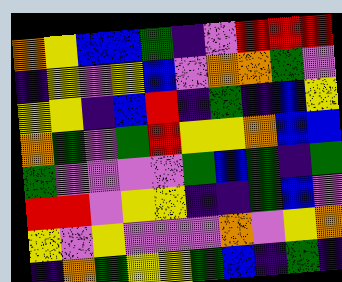[["orange", "yellow", "blue", "blue", "green", "indigo", "violet", "red", "red", "red"], ["indigo", "yellow", "violet", "yellow", "blue", "violet", "orange", "orange", "green", "violet"], ["yellow", "yellow", "indigo", "blue", "red", "indigo", "green", "indigo", "blue", "yellow"], ["orange", "green", "violet", "green", "red", "yellow", "yellow", "orange", "blue", "blue"], ["green", "violet", "violet", "violet", "violet", "green", "blue", "green", "indigo", "green"], ["red", "red", "violet", "yellow", "yellow", "indigo", "indigo", "green", "blue", "violet"], ["yellow", "violet", "yellow", "violet", "violet", "violet", "orange", "violet", "yellow", "orange"], ["indigo", "orange", "green", "yellow", "yellow", "green", "blue", "indigo", "green", "indigo"]]